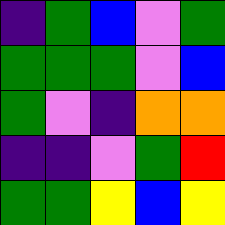[["indigo", "green", "blue", "violet", "green"], ["green", "green", "green", "violet", "blue"], ["green", "violet", "indigo", "orange", "orange"], ["indigo", "indigo", "violet", "green", "red"], ["green", "green", "yellow", "blue", "yellow"]]